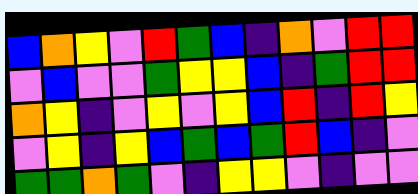[["blue", "orange", "yellow", "violet", "red", "green", "blue", "indigo", "orange", "violet", "red", "red"], ["violet", "blue", "violet", "violet", "green", "yellow", "yellow", "blue", "indigo", "green", "red", "red"], ["orange", "yellow", "indigo", "violet", "yellow", "violet", "yellow", "blue", "red", "indigo", "red", "yellow"], ["violet", "yellow", "indigo", "yellow", "blue", "green", "blue", "green", "red", "blue", "indigo", "violet"], ["green", "green", "orange", "green", "violet", "indigo", "yellow", "yellow", "violet", "indigo", "violet", "violet"]]